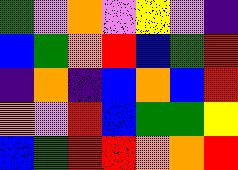[["green", "violet", "orange", "violet", "yellow", "violet", "indigo"], ["blue", "green", "orange", "red", "blue", "green", "red"], ["indigo", "orange", "indigo", "blue", "orange", "blue", "red"], ["orange", "violet", "red", "blue", "green", "green", "yellow"], ["blue", "green", "red", "red", "orange", "orange", "red"]]